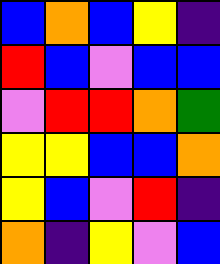[["blue", "orange", "blue", "yellow", "indigo"], ["red", "blue", "violet", "blue", "blue"], ["violet", "red", "red", "orange", "green"], ["yellow", "yellow", "blue", "blue", "orange"], ["yellow", "blue", "violet", "red", "indigo"], ["orange", "indigo", "yellow", "violet", "blue"]]